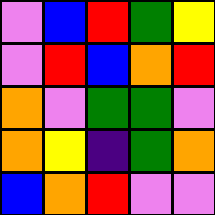[["violet", "blue", "red", "green", "yellow"], ["violet", "red", "blue", "orange", "red"], ["orange", "violet", "green", "green", "violet"], ["orange", "yellow", "indigo", "green", "orange"], ["blue", "orange", "red", "violet", "violet"]]